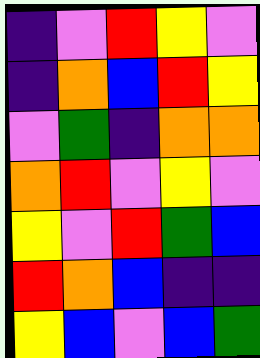[["indigo", "violet", "red", "yellow", "violet"], ["indigo", "orange", "blue", "red", "yellow"], ["violet", "green", "indigo", "orange", "orange"], ["orange", "red", "violet", "yellow", "violet"], ["yellow", "violet", "red", "green", "blue"], ["red", "orange", "blue", "indigo", "indigo"], ["yellow", "blue", "violet", "blue", "green"]]